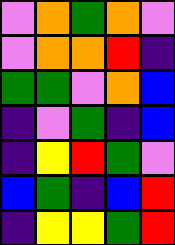[["violet", "orange", "green", "orange", "violet"], ["violet", "orange", "orange", "red", "indigo"], ["green", "green", "violet", "orange", "blue"], ["indigo", "violet", "green", "indigo", "blue"], ["indigo", "yellow", "red", "green", "violet"], ["blue", "green", "indigo", "blue", "red"], ["indigo", "yellow", "yellow", "green", "red"]]